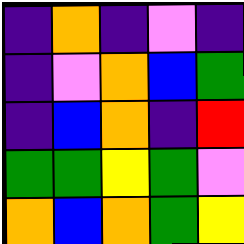[["indigo", "orange", "indigo", "violet", "indigo"], ["indigo", "violet", "orange", "blue", "green"], ["indigo", "blue", "orange", "indigo", "red"], ["green", "green", "yellow", "green", "violet"], ["orange", "blue", "orange", "green", "yellow"]]